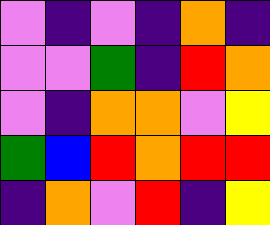[["violet", "indigo", "violet", "indigo", "orange", "indigo"], ["violet", "violet", "green", "indigo", "red", "orange"], ["violet", "indigo", "orange", "orange", "violet", "yellow"], ["green", "blue", "red", "orange", "red", "red"], ["indigo", "orange", "violet", "red", "indigo", "yellow"]]